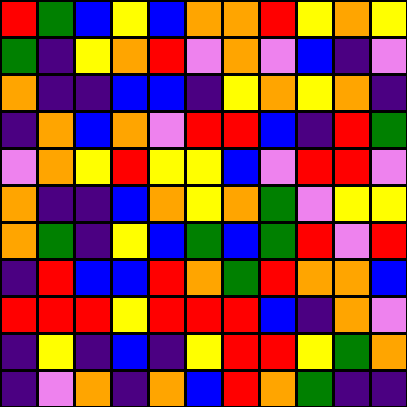[["red", "green", "blue", "yellow", "blue", "orange", "orange", "red", "yellow", "orange", "yellow"], ["green", "indigo", "yellow", "orange", "red", "violet", "orange", "violet", "blue", "indigo", "violet"], ["orange", "indigo", "indigo", "blue", "blue", "indigo", "yellow", "orange", "yellow", "orange", "indigo"], ["indigo", "orange", "blue", "orange", "violet", "red", "red", "blue", "indigo", "red", "green"], ["violet", "orange", "yellow", "red", "yellow", "yellow", "blue", "violet", "red", "red", "violet"], ["orange", "indigo", "indigo", "blue", "orange", "yellow", "orange", "green", "violet", "yellow", "yellow"], ["orange", "green", "indigo", "yellow", "blue", "green", "blue", "green", "red", "violet", "red"], ["indigo", "red", "blue", "blue", "red", "orange", "green", "red", "orange", "orange", "blue"], ["red", "red", "red", "yellow", "red", "red", "red", "blue", "indigo", "orange", "violet"], ["indigo", "yellow", "indigo", "blue", "indigo", "yellow", "red", "red", "yellow", "green", "orange"], ["indigo", "violet", "orange", "indigo", "orange", "blue", "red", "orange", "green", "indigo", "indigo"]]